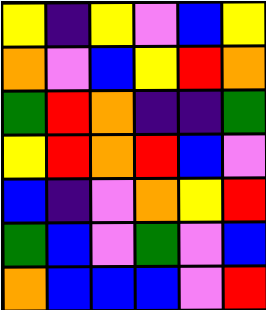[["yellow", "indigo", "yellow", "violet", "blue", "yellow"], ["orange", "violet", "blue", "yellow", "red", "orange"], ["green", "red", "orange", "indigo", "indigo", "green"], ["yellow", "red", "orange", "red", "blue", "violet"], ["blue", "indigo", "violet", "orange", "yellow", "red"], ["green", "blue", "violet", "green", "violet", "blue"], ["orange", "blue", "blue", "blue", "violet", "red"]]